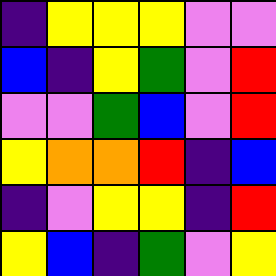[["indigo", "yellow", "yellow", "yellow", "violet", "violet"], ["blue", "indigo", "yellow", "green", "violet", "red"], ["violet", "violet", "green", "blue", "violet", "red"], ["yellow", "orange", "orange", "red", "indigo", "blue"], ["indigo", "violet", "yellow", "yellow", "indigo", "red"], ["yellow", "blue", "indigo", "green", "violet", "yellow"]]